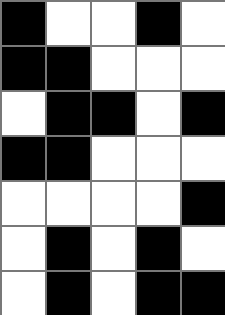[["black", "white", "white", "black", "white"], ["black", "black", "white", "white", "white"], ["white", "black", "black", "white", "black"], ["black", "black", "white", "white", "white"], ["white", "white", "white", "white", "black"], ["white", "black", "white", "black", "white"], ["white", "black", "white", "black", "black"]]